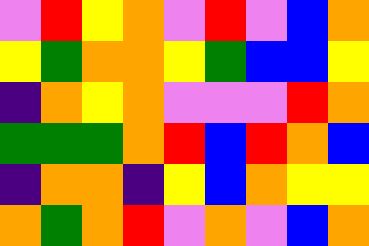[["violet", "red", "yellow", "orange", "violet", "red", "violet", "blue", "orange"], ["yellow", "green", "orange", "orange", "yellow", "green", "blue", "blue", "yellow"], ["indigo", "orange", "yellow", "orange", "violet", "violet", "violet", "red", "orange"], ["green", "green", "green", "orange", "red", "blue", "red", "orange", "blue"], ["indigo", "orange", "orange", "indigo", "yellow", "blue", "orange", "yellow", "yellow"], ["orange", "green", "orange", "red", "violet", "orange", "violet", "blue", "orange"]]